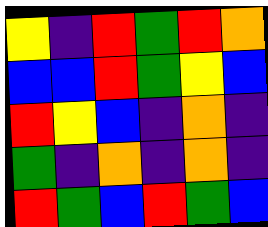[["yellow", "indigo", "red", "green", "red", "orange"], ["blue", "blue", "red", "green", "yellow", "blue"], ["red", "yellow", "blue", "indigo", "orange", "indigo"], ["green", "indigo", "orange", "indigo", "orange", "indigo"], ["red", "green", "blue", "red", "green", "blue"]]